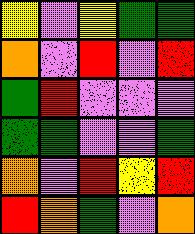[["yellow", "violet", "yellow", "green", "green"], ["orange", "violet", "red", "violet", "red"], ["green", "red", "violet", "violet", "violet"], ["green", "green", "violet", "violet", "green"], ["orange", "violet", "red", "yellow", "red"], ["red", "orange", "green", "violet", "orange"]]